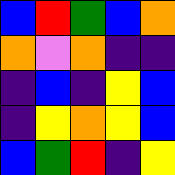[["blue", "red", "green", "blue", "orange"], ["orange", "violet", "orange", "indigo", "indigo"], ["indigo", "blue", "indigo", "yellow", "blue"], ["indigo", "yellow", "orange", "yellow", "blue"], ["blue", "green", "red", "indigo", "yellow"]]